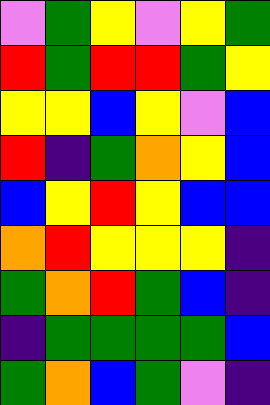[["violet", "green", "yellow", "violet", "yellow", "green"], ["red", "green", "red", "red", "green", "yellow"], ["yellow", "yellow", "blue", "yellow", "violet", "blue"], ["red", "indigo", "green", "orange", "yellow", "blue"], ["blue", "yellow", "red", "yellow", "blue", "blue"], ["orange", "red", "yellow", "yellow", "yellow", "indigo"], ["green", "orange", "red", "green", "blue", "indigo"], ["indigo", "green", "green", "green", "green", "blue"], ["green", "orange", "blue", "green", "violet", "indigo"]]